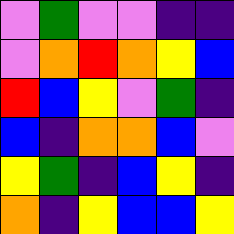[["violet", "green", "violet", "violet", "indigo", "indigo"], ["violet", "orange", "red", "orange", "yellow", "blue"], ["red", "blue", "yellow", "violet", "green", "indigo"], ["blue", "indigo", "orange", "orange", "blue", "violet"], ["yellow", "green", "indigo", "blue", "yellow", "indigo"], ["orange", "indigo", "yellow", "blue", "blue", "yellow"]]